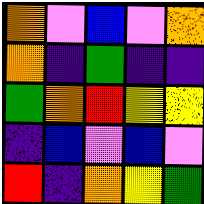[["orange", "violet", "blue", "violet", "orange"], ["orange", "indigo", "green", "indigo", "indigo"], ["green", "orange", "red", "yellow", "yellow"], ["indigo", "blue", "violet", "blue", "violet"], ["red", "indigo", "orange", "yellow", "green"]]